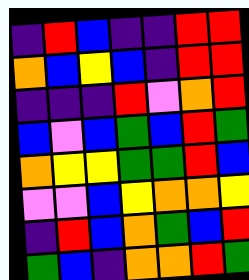[["indigo", "red", "blue", "indigo", "indigo", "red", "red"], ["orange", "blue", "yellow", "blue", "indigo", "red", "red"], ["indigo", "indigo", "indigo", "red", "violet", "orange", "red"], ["blue", "violet", "blue", "green", "blue", "red", "green"], ["orange", "yellow", "yellow", "green", "green", "red", "blue"], ["violet", "violet", "blue", "yellow", "orange", "orange", "yellow"], ["indigo", "red", "blue", "orange", "green", "blue", "red"], ["green", "blue", "indigo", "orange", "orange", "red", "green"]]